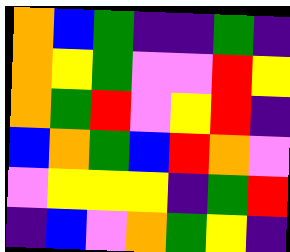[["orange", "blue", "green", "indigo", "indigo", "green", "indigo"], ["orange", "yellow", "green", "violet", "violet", "red", "yellow"], ["orange", "green", "red", "violet", "yellow", "red", "indigo"], ["blue", "orange", "green", "blue", "red", "orange", "violet"], ["violet", "yellow", "yellow", "yellow", "indigo", "green", "red"], ["indigo", "blue", "violet", "orange", "green", "yellow", "indigo"]]